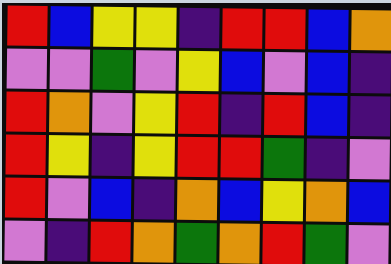[["red", "blue", "yellow", "yellow", "indigo", "red", "red", "blue", "orange"], ["violet", "violet", "green", "violet", "yellow", "blue", "violet", "blue", "indigo"], ["red", "orange", "violet", "yellow", "red", "indigo", "red", "blue", "indigo"], ["red", "yellow", "indigo", "yellow", "red", "red", "green", "indigo", "violet"], ["red", "violet", "blue", "indigo", "orange", "blue", "yellow", "orange", "blue"], ["violet", "indigo", "red", "orange", "green", "orange", "red", "green", "violet"]]